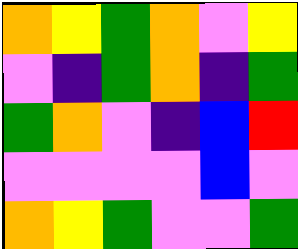[["orange", "yellow", "green", "orange", "violet", "yellow"], ["violet", "indigo", "green", "orange", "indigo", "green"], ["green", "orange", "violet", "indigo", "blue", "red"], ["violet", "violet", "violet", "violet", "blue", "violet"], ["orange", "yellow", "green", "violet", "violet", "green"]]